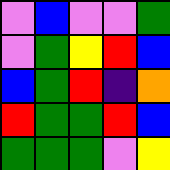[["violet", "blue", "violet", "violet", "green"], ["violet", "green", "yellow", "red", "blue"], ["blue", "green", "red", "indigo", "orange"], ["red", "green", "green", "red", "blue"], ["green", "green", "green", "violet", "yellow"]]